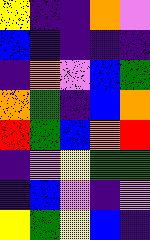[["yellow", "indigo", "indigo", "orange", "violet"], ["blue", "indigo", "indigo", "indigo", "indigo"], ["indigo", "orange", "violet", "blue", "green"], ["orange", "green", "indigo", "blue", "orange"], ["red", "green", "blue", "orange", "red"], ["indigo", "violet", "yellow", "green", "green"], ["indigo", "blue", "violet", "indigo", "violet"], ["yellow", "green", "yellow", "blue", "indigo"]]